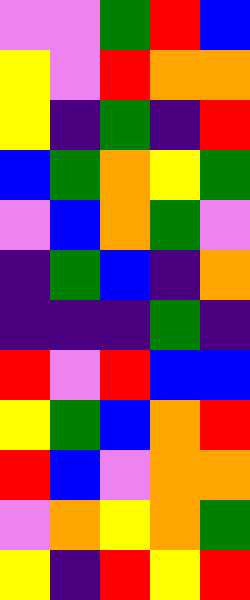[["violet", "violet", "green", "red", "blue"], ["yellow", "violet", "red", "orange", "orange"], ["yellow", "indigo", "green", "indigo", "red"], ["blue", "green", "orange", "yellow", "green"], ["violet", "blue", "orange", "green", "violet"], ["indigo", "green", "blue", "indigo", "orange"], ["indigo", "indigo", "indigo", "green", "indigo"], ["red", "violet", "red", "blue", "blue"], ["yellow", "green", "blue", "orange", "red"], ["red", "blue", "violet", "orange", "orange"], ["violet", "orange", "yellow", "orange", "green"], ["yellow", "indigo", "red", "yellow", "red"]]